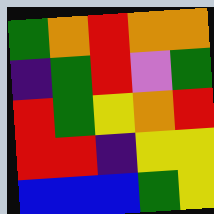[["green", "orange", "red", "orange", "orange"], ["indigo", "green", "red", "violet", "green"], ["red", "green", "yellow", "orange", "red"], ["red", "red", "indigo", "yellow", "yellow"], ["blue", "blue", "blue", "green", "yellow"]]